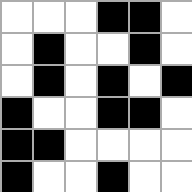[["white", "white", "white", "black", "black", "white"], ["white", "black", "white", "white", "black", "white"], ["white", "black", "white", "black", "white", "black"], ["black", "white", "white", "black", "black", "white"], ["black", "black", "white", "white", "white", "white"], ["black", "white", "white", "black", "white", "white"]]